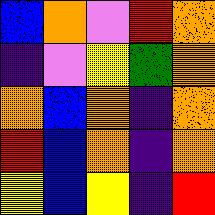[["blue", "orange", "violet", "red", "orange"], ["indigo", "violet", "yellow", "green", "orange"], ["orange", "blue", "orange", "indigo", "orange"], ["red", "blue", "orange", "indigo", "orange"], ["yellow", "blue", "yellow", "indigo", "red"]]